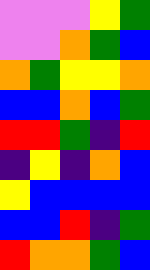[["violet", "violet", "violet", "yellow", "green"], ["violet", "violet", "orange", "green", "blue"], ["orange", "green", "yellow", "yellow", "orange"], ["blue", "blue", "orange", "blue", "green"], ["red", "red", "green", "indigo", "red"], ["indigo", "yellow", "indigo", "orange", "blue"], ["yellow", "blue", "blue", "blue", "blue"], ["blue", "blue", "red", "indigo", "green"], ["red", "orange", "orange", "green", "blue"]]